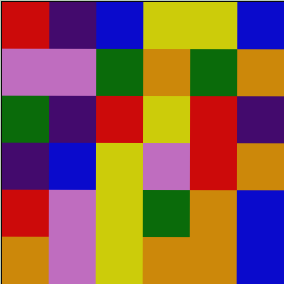[["red", "indigo", "blue", "yellow", "yellow", "blue"], ["violet", "violet", "green", "orange", "green", "orange"], ["green", "indigo", "red", "yellow", "red", "indigo"], ["indigo", "blue", "yellow", "violet", "red", "orange"], ["red", "violet", "yellow", "green", "orange", "blue"], ["orange", "violet", "yellow", "orange", "orange", "blue"]]